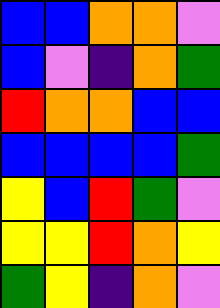[["blue", "blue", "orange", "orange", "violet"], ["blue", "violet", "indigo", "orange", "green"], ["red", "orange", "orange", "blue", "blue"], ["blue", "blue", "blue", "blue", "green"], ["yellow", "blue", "red", "green", "violet"], ["yellow", "yellow", "red", "orange", "yellow"], ["green", "yellow", "indigo", "orange", "violet"]]